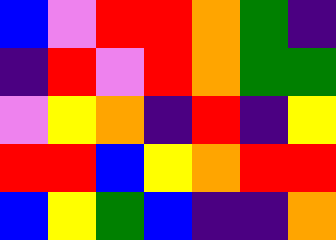[["blue", "violet", "red", "red", "orange", "green", "indigo"], ["indigo", "red", "violet", "red", "orange", "green", "green"], ["violet", "yellow", "orange", "indigo", "red", "indigo", "yellow"], ["red", "red", "blue", "yellow", "orange", "red", "red"], ["blue", "yellow", "green", "blue", "indigo", "indigo", "orange"]]